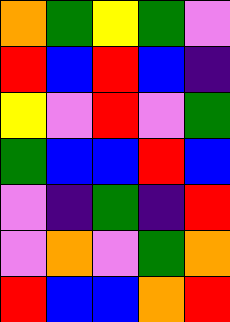[["orange", "green", "yellow", "green", "violet"], ["red", "blue", "red", "blue", "indigo"], ["yellow", "violet", "red", "violet", "green"], ["green", "blue", "blue", "red", "blue"], ["violet", "indigo", "green", "indigo", "red"], ["violet", "orange", "violet", "green", "orange"], ["red", "blue", "blue", "orange", "red"]]